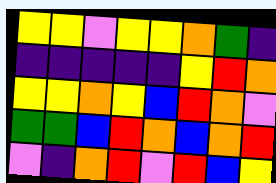[["yellow", "yellow", "violet", "yellow", "yellow", "orange", "green", "indigo"], ["indigo", "indigo", "indigo", "indigo", "indigo", "yellow", "red", "orange"], ["yellow", "yellow", "orange", "yellow", "blue", "red", "orange", "violet"], ["green", "green", "blue", "red", "orange", "blue", "orange", "red"], ["violet", "indigo", "orange", "red", "violet", "red", "blue", "yellow"]]